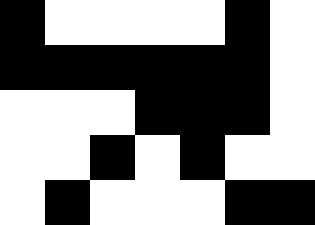[["black", "white", "white", "white", "white", "black", "white"], ["black", "black", "black", "black", "black", "black", "white"], ["white", "white", "white", "black", "black", "black", "white"], ["white", "white", "black", "white", "black", "white", "white"], ["white", "black", "white", "white", "white", "black", "black"]]